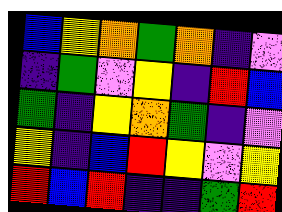[["blue", "yellow", "orange", "green", "orange", "indigo", "violet"], ["indigo", "green", "violet", "yellow", "indigo", "red", "blue"], ["green", "indigo", "yellow", "orange", "green", "indigo", "violet"], ["yellow", "indigo", "blue", "red", "yellow", "violet", "yellow"], ["red", "blue", "red", "indigo", "indigo", "green", "red"]]